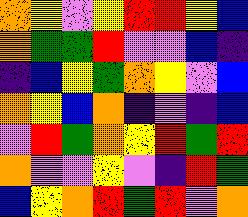[["orange", "yellow", "violet", "yellow", "red", "red", "yellow", "blue"], ["orange", "green", "green", "red", "violet", "violet", "blue", "indigo"], ["indigo", "blue", "yellow", "green", "orange", "yellow", "violet", "blue"], ["orange", "yellow", "blue", "orange", "indigo", "violet", "indigo", "blue"], ["violet", "red", "green", "orange", "yellow", "red", "green", "red"], ["orange", "violet", "violet", "yellow", "violet", "indigo", "red", "green"], ["blue", "yellow", "orange", "red", "green", "red", "violet", "orange"]]